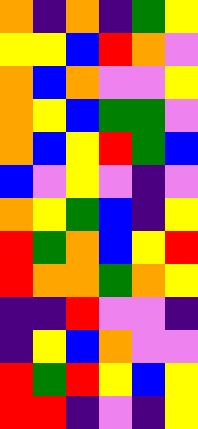[["orange", "indigo", "orange", "indigo", "green", "yellow"], ["yellow", "yellow", "blue", "red", "orange", "violet"], ["orange", "blue", "orange", "violet", "violet", "yellow"], ["orange", "yellow", "blue", "green", "green", "violet"], ["orange", "blue", "yellow", "red", "green", "blue"], ["blue", "violet", "yellow", "violet", "indigo", "violet"], ["orange", "yellow", "green", "blue", "indigo", "yellow"], ["red", "green", "orange", "blue", "yellow", "red"], ["red", "orange", "orange", "green", "orange", "yellow"], ["indigo", "indigo", "red", "violet", "violet", "indigo"], ["indigo", "yellow", "blue", "orange", "violet", "violet"], ["red", "green", "red", "yellow", "blue", "yellow"], ["red", "red", "indigo", "violet", "indigo", "yellow"]]